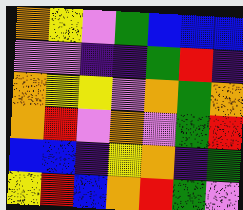[["orange", "yellow", "violet", "green", "blue", "blue", "blue"], ["violet", "violet", "indigo", "indigo", "green", "red", "indigo"], ["orange", "yellow", "yellow", "violet", "orange", "green", "orange"], ["orange", "red", "violet", "orange", "violet", "green", "red"], ["blue", "blue", "indigo", "yellow", "orange", "indigo", "green"], ["yellow", "red", "blue", "orange", "red", "green", "violet"]]